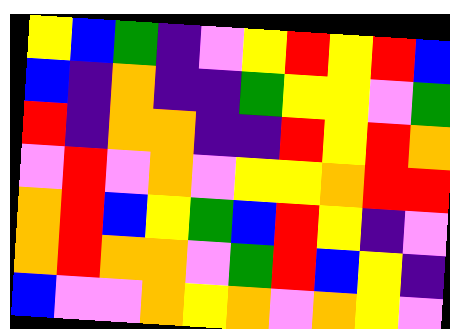[["yellow", "blue", "green", "indigo", "violet", "yellow", "red", "yellow", "red", "blue"], ["blue", "indigo", "orange", "indigo", "indigo", "green", "yellow", "yellow", "violet", "green"], ["red", "indigo", "orange", "orange", "indigo", "indigo", "red", "yellow", "red", "orange"], ["violet", "red", "violet", "orange", "violet", "yellow", "yellow", "orange", "red", "red"], ["orange", "red", "blue", "yellow", "green", "blue", "red", "yellow", "indigo", "violet"], ["orange", "red", "orange", "orange", "violet", "green", "red", "blue", "yellow", "indigo"], ["blue", "violet", "violet", "orange", "yellow", "orange", "violet", "orange", "yellow", "violet"]]